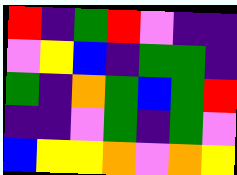[["red", "indigo", "green", "red", "violet", "indigo", "indigo"], ["violet", "yellow", "blue", "indigo", "green", "green", "indigo"], ["green", "indigo", "orange", "green", "blue", "green", "red"], ["indigo", "indigo", "violet", "green", "indigo", "green", "violet"], ["blue", "yellow", "yellow", "orange", "violet", "orange", "yellow"]]